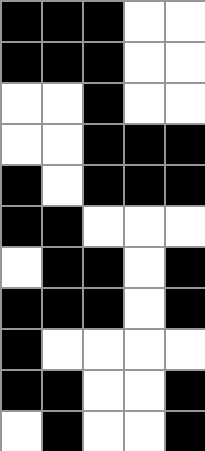[["black", "black", "black", "white", "white"], ["black", "black", "black", "white", "white"], ["white", "white", "black", "white", "white"], ["white", "white", "black", "black", "black"], ["black", "white", "black", "black", "black"], ["black", "black", "white", "white", "white"], ["white", "black", "black", "white", "black"], ["black", "black", "black", "white", "black"], ["black", "white", "white", "white", "white"], ["black", "black", "white", "white", "black"], ["white", "black", "white", "white", "black"]]